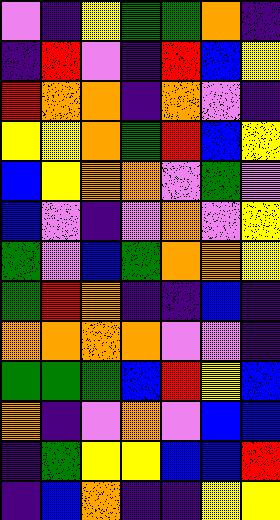[["violet", "indigo", "yellow", "green", "green", "orange", "indigo"], ["indigo", "red", "violet", "indigo", "red", "blue", "yellow"], ["red", "orange", "orange", "indigo", "orange", "violet", "indigo"], ["yellow", "yellow", "orange", "green", "red", "blue", "yellow"], ["blue", "yellow", "orange", "orange", "violet", "green", "violet"], ["blue", "violet", "indigo", "violet", "orange", "violet", "yellow"], ["green", "violet", "blue", "green", "orange", "orange", "yellow"], ["green", "red", "orange", "indigo", "indigo", "blue", "indigo"], ["orange", "orange", "orange", "orange", "violet", "violet", "indigo"], ["green", "green", "green", "blue", "red", "yellow", "blue"], ["orange", "indigo", "violet", "orange", "violet", "blue", "blue"], ["indigo", "green", "yellow", "yellow", "blue", "blue", "red"], ["indigo", "blue", "orange", "indigo", "indigo", "yellow", "yellow"]]